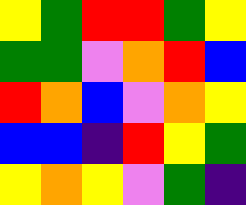[["yellow", "green", "red", "red", "green", "yellow"], ["green", "green", "violet", "orange", "red", "blue"], ["red", "orange", "blue", "violet", "orange", "yellow"], ["blue", "blue", "indigo", "red", "yellow", "green"], ["yellow", "orange", "yellow", "violet", "green", "indigo"]]